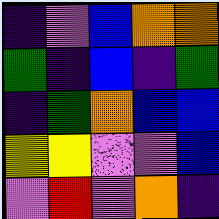[["indigo", "violet", "blue", "orange", "orange"], ["green", "indigo", "blue", "indigo", "green"], ["indigo", "green", "orange", "blue", "blue"], ["yellow", "yellow", "violet", "violet", "blue"], ["violet", "red", "violet", "orange", "indigo"]]